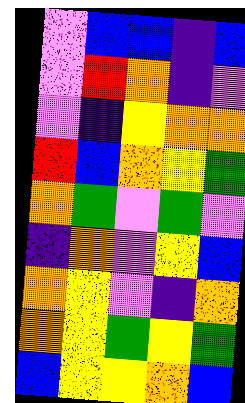[["violet", "blue", "blue", "indigo", "blue"], ["violet", "red", "orange", "indigo", "violet"], ["violet", "indigo", "yellow", "orange", "orange"], ["red", "blue", "orange", "yellow", "green"], ["orange", "green", "violet", "green", "violet"], ["indigo", "orange", "violet", "yellow", "blue"], ["orange", "yellow", "violet", "indigo", "orange"], ["orange", "yellow", "green", "yellow", "green"], ["blue", "yellow", "yellow", "orange", "blue"]]